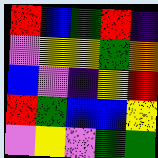[["red", "blue", "green", "red", "indigo"], ["violet", "yellow", "yellow", "green", "orange"], ["blue", "violet", "indigo", "yellow", "red"], ["red", "green", "blue", "blue", "yellow"], ["violet", "yellow", "violet", "green", "green"]]